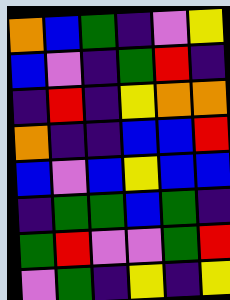[["orange", "blue", "green", "indigo", "violet", "yellow"], ["blue", "violet", "indigo", "green", "red", "indigo"], ["indigo", "red", "indigo", "yellow", "orange", "orange"], ["orange", "indigo", "indigo", "blue", "blue", "red"], ["blue", "violet", "blue", "yellow", "blue", "blue"], ["indigo", "green", "green", "blue", "green", "indigo"], ["green", "red", "violet", "violet", "green", "red"], ["violet", "green", "indigo", "yellow", "indigo", "yellow"]]